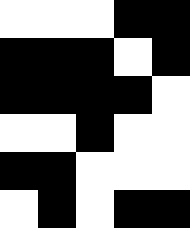[["white", "white", "white", "black", "black"], ["black", "black", "black", "white", "black"], ["black", "black", "black", "black", "white"], ["white", "white", "black", "white", "white"], ["black", "black", "white", "white", "white"], ["white", "black", "white", "black", "black"]]